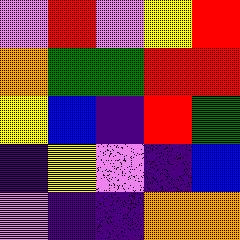[["violet", "red", "violet", "yellow", "red"], ["orange", "green", "green", "red", "red"], ["yellow", "blue", "indigo", "red", "green"], ["indigo", "yellow", "violet", "indigo", "blue"], ["violet", "indigo", "indigo", "orange", "orange"]]